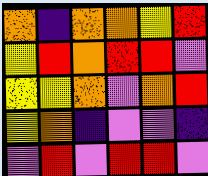[["orange", "indigo", "orange", "orange", "yellow", "red"], ["yellow", "red", "orange", "red", "red", "violet"], ["yellow", "yellow", "orange", "violet", "orange", "red"], ["yellow", "orange", "indigo", "violet", "violet", "indigo"], ["violet", "red", "violet", "red", "red", "violet"]]